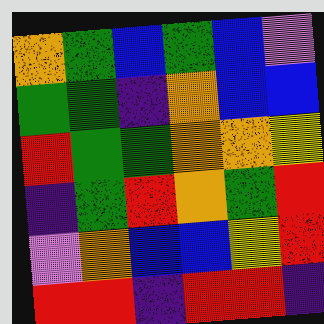[["orange", "green", "blue", "green", "blue", "violet"], ["green", "green", "indigo", "orange", "blue", "blue"], ["red", "green", "green", "orange", "orange", "yellow"], ["indigo", "green", "red", "orange", "green", "red"], ["violet", "orange", "blue", "blue", "yellow", "red"], ["red", "red", "indigo", "red", "red", "indigo"]]